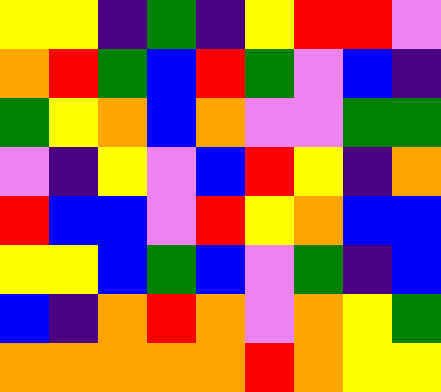[["yellow", "yellow", "indigo", "green", "indigo", "yellow", "red", "red", "violet"], ["orange", "red", "green", "blue", "red", "green", "violet", "blue", "indigo"], ["green", "yellow", "orange", "blue", "orange", "violet", "violet", "green", "green"], ["violet", "indigo", "yellow", "violet", "blue", "red", "yellow", "indigo", "orange"], ["red", "blue", "blue", "violet", "red", "yellow", "orange", "blue", "blue"], ["yellow", "yellow", "blue", "green", "blue", "violet", "green", "indigo", "blue"], ["blue", "indigo", "orange", "red", "orange", "violet", "orange", "yellow", "green"], ["orange", "orange", "orange", "orange", "orange", "red", "orange", "yellow", "yellow"]]